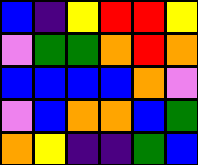[["blue", "indigo", "yellow", "red", "red", "yellow"], ["violet", "green", "green", "orange", "red", "orange"], ["blue", "blue", "blue", "blue", "orange", "violet"], ["violet", "blue", "orange", "orange", "blue", "green"], ["orange", "yellow", "indigo", "indigo", "green", "blue"]]